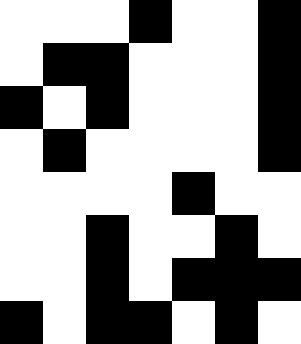[["white", "white", "white", "black", "white", "white", "black"], ["white", "black", "black", "white", "white", "white", "black"], ["black", "white", "black", "white", "white", "white", "black"], ["white", "black", "white", "white", "white", "white", "black"], ["white", "white", "white", "white", "black", "white", "white"], ["white", "white", "black", "white", "white", "black", "white"], ["white", "white", "black", "white", "black", "black", "black"], ["black", "white", "black", "black", "white", "black", "white"]]